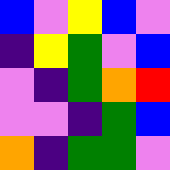[["blue", "violet", "yellow", "blue", "violet"], ["indigo", "yellow", "green", "violet", "blue"], ["violet", "indigo", "green", "orange", "red"], ["violet", "violet", "indigo", "green", "blue"], ["orange", "indigo", "green", "green", "violet"]]